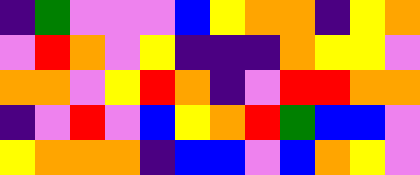[["indigo", "green", "violet", "violet", "violet", "blue", "yellow", "orange", "orange", "indigo", "yellow", "orange"], ["violet", "red", "orange", "violet", "yellow", "indigo", "indigo", "indigo", "orange", "yellow", "yellow", "violet"], ["orange", "orange", "violet", "yellow", "red", "orange", "indigo", "violet", "red", "red", "orange", "orange"], ["indigo", "violet", "red", "violet", "blue", "yellow", "orange", "red", "green", "blue", "blue", "violet"], ["yellow", "orange", "orange", "orange", "indigo", "blue", "blue", "violet", "blue", "orange", "yellow", "violet"]]